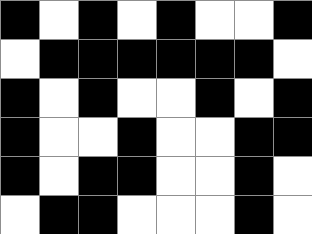[["black", "white", "black", "white", "black", "white", "white", "black"], ["white", "black", "black", "black", "black", "black", "black", "white"], ["black", "white", "black", "white", "white", "black", "white", "black"], ["black", "white", "white", "black", "white", "white", "black", "black"], ["black", "white", "black", "black", "white", "white", "black", "white"], ["white", "black", "black", "white", "white", "white", "black", "white"]]